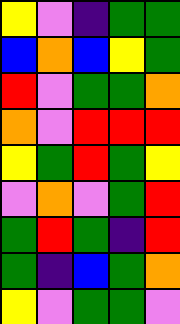[["yellow", "violet", "indigo", "green", "green"], ["blue", "orange", "blue", "yellow", "green"], ["red", "violet", "green", "green", "orange"], ["orange", "violet", "red", "red", "red"], ["yellow", "green", "red", "green", "yellow"], ["violet", "orange", "violet", "green", "red"], ["green", "red", "green", "indigo", "red"], ["green", "indigo", "blue", "green", "orange"], ["yellow", "violet", "green", "green", "violet"]]